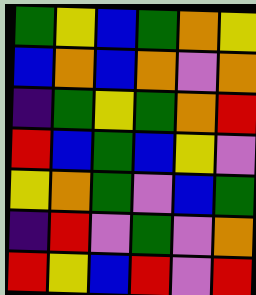[["green", "yellow", "blue", "green", "orange", "yellow"], ["blue", "orange", "blue", "orange", "violet", "orange"], ["indigo", "green", "yellow", "green", "orange", "red"], ["red", "blue", "green", "blue", "yellow", "violet"], ["yellow", "orange", "green", "violet", "blue", "green"], ["indigo", "red", "violet", "green", "violet", "orange"], ["red", "yellow", "blue", "red", "violet", "red"]]